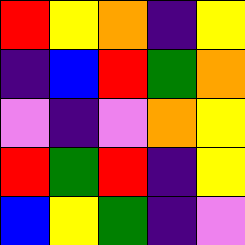[["red", "yellow", "orange", "indigo", "yellow"], ["indigo", "blue", "red", "green", "orange"], ["violet", "indigo", "violet", "orange", "yellow"], ["red", "green", "red", "indigo", "yellow"], ["blue", "yellow", "green", "indigo", "violet"]]